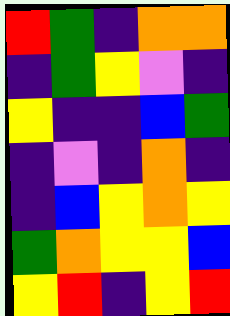[["red", "green", "indigo", "orange", "orange"], ["indigo", "green", "yellow", "violet", "indigo"], ["yellow", "indigo", "indigo", "blue", "green"], ["indigo", "violet", "indigo", "orange", "indigo"], ["indigo", "blue", "yellow", "orange", "yellow"], ["green", "orange", "yellow", "yellow", "blue"], ["yellow", "red", "indigo", "yellow", "red"]]